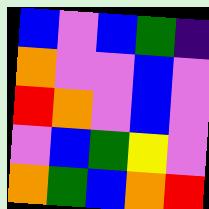[["blue", "violet", "blue", "green", "indigo"], ["orange", "violet", "violet", "blue", "violet"], ["red", "orange", "violet", "blue", "violet"], ["violet", "blue", "green", "yellow", "violet"], ["orange", "green", "blue", "orange", "red"]]